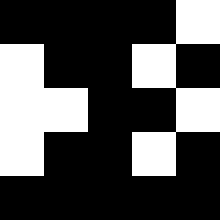[["black", "black", "black", "black", "white"], ["white", "black", "black", "white", "black"], ["white", "white", "black", "black", "white"], ["white", "black", "black", "white", "black"], ["black", "black", "black", "black", "black"]]